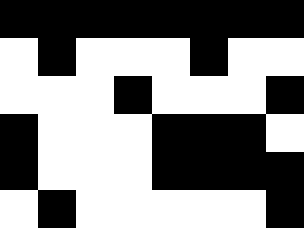[["black", "black", "black", "black", "black", "black", "black", "black"], ["white", "black", "white", "white", "white", "black", "white", "white"], ["white", "white", "white", "black", "white", "white", "white", "black"], ["black", "white", "white", "white", "black", "black", "black", "white"], ["black", "white", "white", "white", "black", "black", "black", "black"], ["white", "black", "white", "white", "white", "white", "white", "black"]]